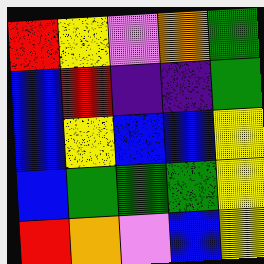[["red", "yellow", "violet", "orange", "green"], ["blue", "red", "indigo", "indigo", "green"], ["blue", "yellow", "blue", "blue", "yellow"], ["blue", "green", "green", "green", "yellow"], ["red", "orange", "violet", "blue", "yellow"]]